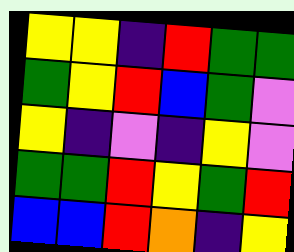[["yellow", "yellow", "indigo", "red", "green", "green"], ["green", "yellow", "red", "blue", "green", "violet"], ["yellow", "indigo", "violet", "indigo", "yellow", "violet"], ["green", "green", "red", "yellow", "green", "red"], ["blue", "blue", "red", "orange", "indigo", "yellow"]]